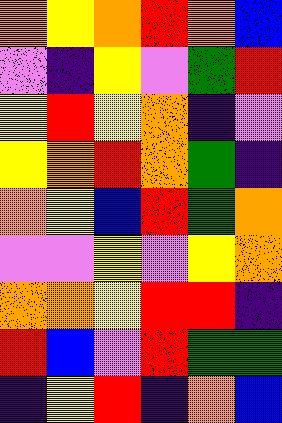[["orange", "yellow", "orange", "red", "orange", "blue"], ["violet", "indigo", "yellow", "violet", "green", "red"], ["yellow", "red", "yellow", "orange", "indigo", "violet"], ["yellow", "orange", "red", "orange", "green", "indigo"], ["orange", "yellow", "blue", "red", "green", "orange"], ["violet", "violet", "yellow", "violet", "yellow", "orange"], ["orange", "orange", "yellow", "red", "red", "indigo"], ["red", "blue", "violet", "red", "green", "green"], ["indigo", "yellow", "red", "indigo", "orange", "blue"]]